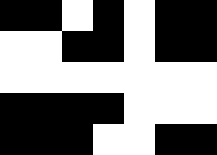[["black", "black", "white", "black", "white", "black", "black"], ["white", "white", "black", "black", "white", "black", "black"], ["white", "white", "white", "white", "white", "white", "white"], ["black", "black", "black", "black", "white", "white", "white"], ["black", "black", "black", "white", "white", "black", "black"]]